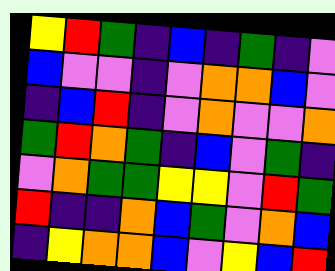[["yellow", "red", "green", "indigo", "blue", "indigo", "green", "indigo", "violet"], ["blue", "violet", "violet", "indigo", "violet", "orange", "orange", "blue", "violet"], ["indigo", "blue", "red", "indigo", "violet", "orange", "violet", "violet", "orange"], ["green", "red", "orange", "green", "indigo", "blue", "violet", "green", "indigo"], ["violet", "orange", "green", "green", "yellow", "yellow", "violet", "red", "green"], ["red", "indigo", "indigo", "orange", "blue", "green", "violet", "orange", "blue"], ["indigo", "yellow", "orange", "orange", "blue", "violet", "yellow", "blue", "red"]]